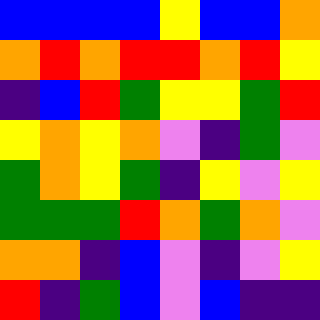[["blue", "blue", "blue", "blue", "yellow", "blue", "blue", "orange"], ["orange", "red", "orange", "red", "red", "orange", "red", "yellow"], ["indigo", "blue", "red", "green", "yellow", "yellow", "green", "red"], ["yellow", "orange", "yellow", "orange", "violet", "indigo", "green", "violet"], ["green", "orange", "yellow", "green", "indigo", "yellow", "violet", "yellow"], ["green", "green", "green", "red", "orange", "green", "orange", "violet"], ["orange", "orange", "indigo", "blue", "violet", "indigo", "violet", "yellow"], ["red", "indigo", "green", "blue", "violet", "blue", "indigo", "indigo"]]